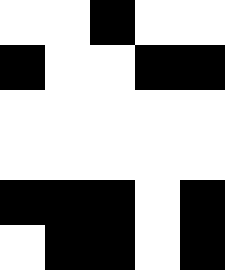[["white", "white", "black", "white", "white"], ["black", "white", "white", "black", "black"], ["white", "white", "white", "white", "white"], ["white", "white", "white", "white", "white"], ["black", "black", "black", "white", "black"], ["white", "black", "black", "white", "black"]]